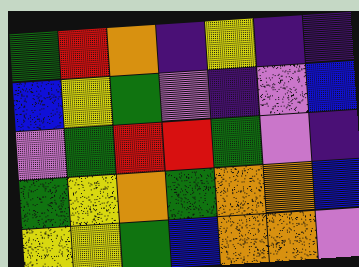[["green", "red", "orange", "indigo", "yellow", "indigo", "indigo"], ["blue", "yellow", "green", "violet", "indigo", "violet", "blue"], ["violet", "green", "red", "red", "green", "violet", "indigo"], ["green", "yellow", "orange", "green", "orange", "orange", "blue"], ["yellow", "yellow", "green", "blue", "orange", "orange", "violet"]]